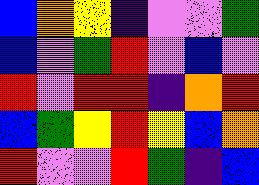[["blue", "orange", "yellow", "indigo", "violet", "violet", "green"], ["blue", "violet", "green", "red", "violet", "blue", "violet"], ["red", "violet", "red", "red", "indigo", "orange", "red"], ["blue", "green", "yellow", "red", "yellow", "blue", "orange"], ["red", "violet", "violet", "red", "green", "indigo", "blue"]]